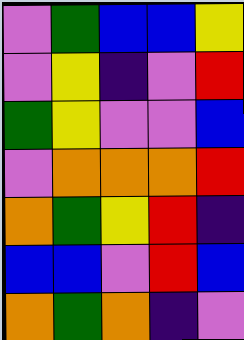[["violet", "green", "blue", "blue", "yellow"], ["violet", "yellow", "indigo", "violet", "red"], ["green", "yellow", "violet", "violet", "blue"], ["violet", "orange", "orange", "orange", "red"], ["orange", "green", "yellow", "red", "indigo"], ["blue", "blue", "violet", "red", "blue"], ["orange", "green", "orange", "indigo", "violet"]]